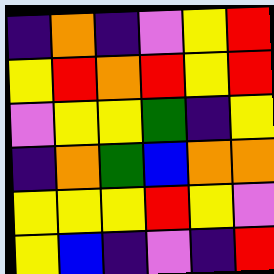[["indigo", "orange", "indigo", "violet", "yellow", "red"], ["yellow", "red", "orange", "red", "yellow", "red"], ["violet", "yellow", "yellow", "green", "indigo", "yellow"], ["indigo", "orange", "green", "blue", "orange", "orange"], ["yellow", "yellow", "yellow", "red", "yellow", "violet"], ["yellow", "blue", "indigo", "violet", "indigo", "red"]]